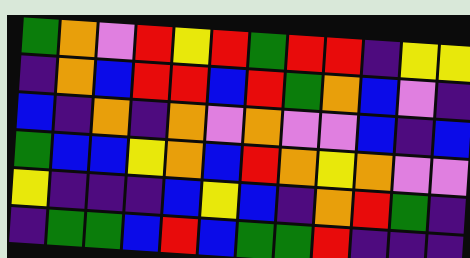[["green", "orange", "violet", "red", "yellow", "red", "green", "red", "red", "indigo", "yellow", "yellow"], ["indigo", "orange", "blue", "red", "red", "blue", "red", "green", "orange", "blue", "violet", "indigo"], ["blue", "indigo", "orange", "indigo", "orange", "violet", "orange", "violet", "violet", "blue", "indigo", "blue"], ["green", "blue", "blue", "yellow", "orange", "blue", "red", "orange", "yellow", "orange", "violet", "violet"], ["yellow", "indigo", "indigo", "indigo", "blue", "yellow", "blue", "indigo", "orange", "red", "green", "indigo"], ["indigo", "green", "green", "blue", "red", "blue", "green", "green", "red", "indigo", "indigo", "indigo"]]